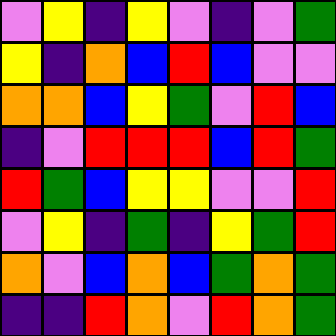[["violet", "yellow", "indigo", "yellow", "violet", "indigo", "violet", "green"], ["yellow", "indigo", "orange", "blue", "red", "blue", "violet", "violet"], ["orange", "orange", "blue", "yellow", "green", "violet", "red", "blue"], ["indigo", "violet", "red", "red", "red", "blue", "red", "green"], ["red", "green", "blue", "yellow", "yellow", "violet", "violet", "red"], ["violet", "yellow", "indigo", "green", "indigo", "yellow", "green", "red"], ["orange", "violet", "blue", "orange", "blue", "green", "orange", "green"], ["indigo", "indigo", "red", "orange", "violet", "red", "orange", "green"]]